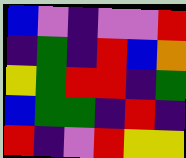[["blue", "violet", "indigo", "violet", "violet", "red"], ["indigo", "green", "indigo", "red", "blue", "orange"], ["yellow", "green", "red", "red", "indigo", "green"], ["blue", "green", "green", "indigo", "red", "indigo"], ["red", "indigo", "violet", "red", "yellow", "yellow"]]